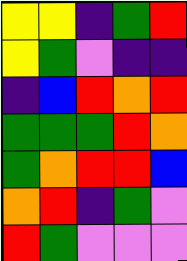[["yellow", "yellow", "indigo", "green", "red"], ["yellow", "green", "violet", "indigo", "indigo"], ["indigo", "blue", "red", "orange", "red"], ["green", "green", "green", "red", "orange"], ["green", "orange", "red", "red", "blue"], ["orange", "red", "indigo", "green", "violet"], ["red", "green", "violet", "violet", "violet"]]